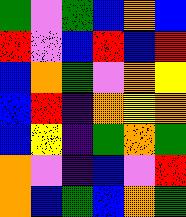[["green", "violet", "green", "blue", "orange", "blue"], ["red", "violet", "blue", "red", "blue", "red"], ["blue", "orange", "green", "violet", "orange", "yellow"], ["blue", "red", "indigo", "orange", "yellow", "orange"], ["blue", "yellow", "indigo", "green", "orange", "green"], ["orange", "violet", "indigo", "blue", "violet", "red"], ["orange", "blue", "green", "blue", "orange", "green"]]